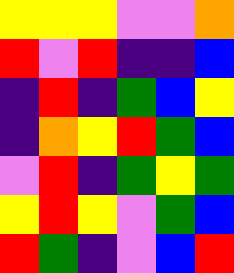[["yellow", "yellow", "yellow", "violet", "violet", "orange"], ["red", "violet", "red", "indigo", "indigo", "blue"], ["indigo", "red", "indigo", "green", "blue", "yellow"], ["indigo", "orange", "yellow", "red", "green", "blue"], ["violet", "red", "indigo", "green", "yellow", "green"], ["yellow", "red", "yellow", "violet", "green", "blue"], ["red", "green", "indigo", "violet", "blue", "red"]]